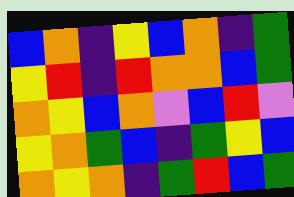[["blue", "orange", "indigo", "yellow", "blue", "orange", "indigo", "green"], ["yellow", "red", "indigo", "red", "orange", "orange", "blue", "green"], ["orange", "yellow", "blue", "orange", "violet", "blue", "red", "violet"], ["yellow", "orange", "green", "blue", "indigo", "green", "yellow", "blue"], ["orange", "yellow", "orange", "indigo", "green", "red", "blue", "green"]]